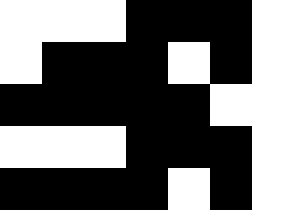[["white", "white", "white", "black", "black", "black", "white"], ["white", "black", "black", "black", "white", "black", "white"], ["black", "black", "black", "black", "black", "white", "white"], ["white", "white", "white", "black", "black", "black", "white"], ["black", "black", "black", "black", "white", "black", "white"]]